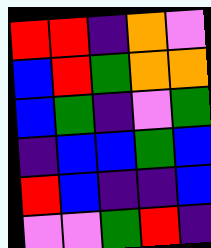[["red", "red", "indigo", "orange", "violet"], ["blue", "red", "green", "orange", "orange"], ["blue", "green", "indigo", "violet", "green"], ["indigo", "blue", "blue", "green", "blue"], ["red", "blue", "indigo", "indigo", "blue"], ["violet", "violet", "green", "red", "indigo"]]